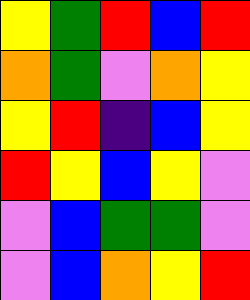[["yellow", "green", "red", "blue", "red"], ["orange", "green", "violet", "orange", "yellow"], ["yellow", "red", "indigo", "blue", "yellow"], ["red", "yellow", "blue", "yellow", "violet"], ["violet", "blue", "green", "green", "violet"], ["violet", "blue", "orange", "yellow", "red"]]